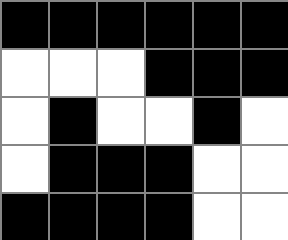[["black", "black", "black", "black", "black", "black"], ["white", "white", "white", "black", "black", "black"], ["white", "black", "white", "white", "black", "white"], ["white", "black", "black", "black", "white", "white"], ["black", "black", "black", "black", "white", "white"]]